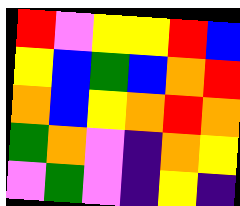[["red", "violet", "yellow", "yellow", "red", "blue"], ["yellow", "blue", "green", "blue", "orange", "red"], ["orange", "blue", "yellow", "orange", "red", "orange"], ["green", "orange", "violet", "indigo", "orange", "yellow"], ["violet", "green", "violet", "indigo", "yellow", "indigo"]]